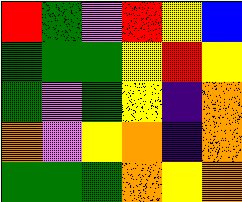[["red", "green", "violet", "red", "yellow", "blue"], ["green", "green", "green", "yellow", "red", "yellow"], ["green", "violet", "green", "yellow", "indigo", "orange"], ["orange", "violet", "yellow", "orange", "indigo", "orange"], ["green", "green", "green", "orange", "yellow", "orange"]]